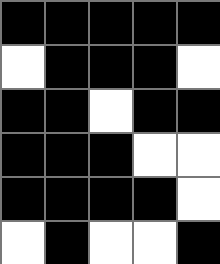[["black", "black", "black", "black", "black"], ["white", "black", "black", "black", "white"], ["black", "black", "white", "black", "black"], ["black", "black", "black", "white", "white"], ["black", "black", "black", "black", "white"], ["white", "black", "white", "white", "black"]]